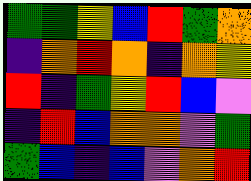[["green", "green", "yellow", "blue", "red", "green", "orange"], ["indigo", "orange", "red", "orange", "indigo", "orange", "yellow"], ["red", "indigo", "green", "yellow", "red", "blue", "violet"], ["indigo", "red", "blue", "orange", "orange", "violet", "green"], ["green", "blue", "indigo", "blue", "violet", "orange", "red"]]